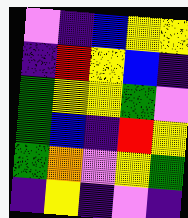[["violet", "indigo", "blue", "yellow", "yellow"], ["indigo", "red", "yellow", "blue", "indigo"], ["green", "yellow", "yellow", "green", "violet"], ["green", "blue", "indigo", "red", "yellow"], ["green", "orange", "violet", "yellow", "green"], ["indigo", "yellow", "indigo", "violet", "indigo"]]